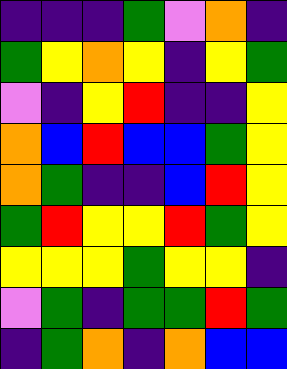[["indigo", "indigo", "indigo", "green", "violet", "orange", "indigo"], ["green", "yellow", "orange", "yellow", "indigo", "yellow", "green"], ["violet", "indigo", "yellow", "red", "indigo", "indigo", "yellow"], ["orange", "blue", "red", "blue", "blue", "green", "yellow"], ["orange", "green", "indigo", "indigo", "blue", "red", "yellow"], ["green", "red", "yellow", "yellow", "red", "green", "yellow"], ["yellow", "yellow", "yellow", "green", "yellow", "yellow", "indigo"], ["violet", "green", "indigo", "green", "green", "red", "green"], ["indigo", "green", "orange", "indigo", "orange", "blue", "blue"]]